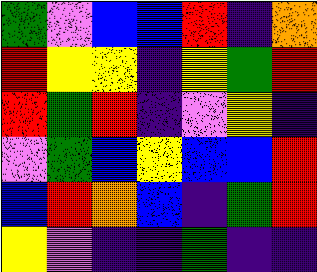[["green", "violet", "blue", "blue", "red", "indigo", "orange"], ["red", "yellow", "yellow", "indigo", "yellow", "green", "red"], ["red", "green", "red", "indigo", "violet", "yellow", "indigo"], ["violet", "green", "blue", "yellow", "blue", "blue", "red"], ["blue", "red", "orange", "blue", "indigo", "green", "red"], ["yellow", "violet", "indigo", "indigo", "green", "indigo", "indigo"]]